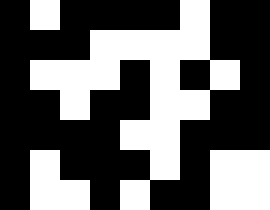[["black", "white", "black", "black", "black", "black", "white", "black", "black"], ["black", "black", "black", "white", "white", "white", "white", "black", "black"], ["black", "white", "white", "white", "black", "white", "black", "white", "black"], ["black", "black", "white", "black", "black", "white", "white", "black", "black"], ["black", "black", "black", "black", "white", "white", "black", "black", "black"], ["black", "white", "black", "black", "black", "white", "black", "white", "white"], ["black", "white", "white", "black", "white", "black", "black", "white", "white"]]